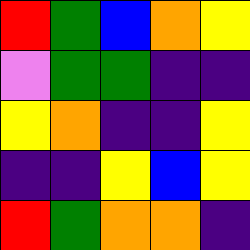[["red", "green", "blue", "orange", "yellow"], ["violet", "green", "green", "indigo", "indigo"], ["yellow", "orange", "indigo", "indigo", "yellow"], ["indigo", "indigo", "yellow", "blue", "yellow"], ["red", "green", "orange", "orange", "indigo"]]